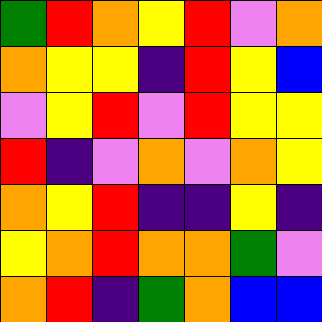[["green", "red", "orange", "yellow", "red", "violet", "orange"], ["orange", "yellow", "yellow", "indigo", "red", "yellow", "blue"], ["violet", "yellow", "red", "violet", "red", "yellow", "yellow"], ["red", "indigo", "violet", "orange", "violet", "orange", "yellow"], ["orange", "yellow", "red", "indigo", "indigo", "yellow", "indigo"], ["yellow", "orange", "red", "orange", "orange", "green", "violet"], ["orange", "red", "indigo", "green", "orange", "blue", "blue"]]